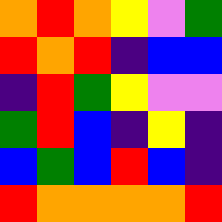[["orange", "red", "orange", "yellow", "violet", "green"], ["red", "orange", "red", "indigo", "blue", "blue"], ["indigo", "red", "green", "yellow", "violet", "violet"], ["green", "red", "blue", "indigo", "yellow", "indigo"], ["blue", "green", "blue", "red", "blue", "indigo"], ["red", "orange", "orange", "orange", "orange", "red"]]